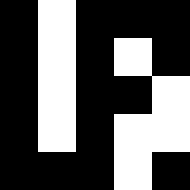[["black", "white", "black", "black", "black"], ["black", "white", "black", "white", "black"], ["black", "white", "black", "black", "white"], ["black", "white", "black", "white", "white"], ["black", "black", "black", "white", "black"]]